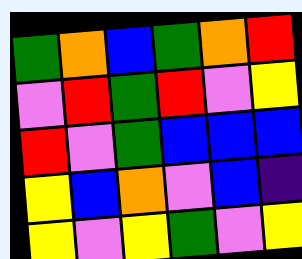[["green", "orange", "blue", "green", "orange", "red"], ["violet", "red", "green", "red", "violet", "yellow"], ["red", "violet", "green", "blue", "blue", "blue"], ["yellow", "blue", "orange", "violet", "blue", "indigo"], ["yellow", "violet", "yellow", "green", "violet", "yellow"]]